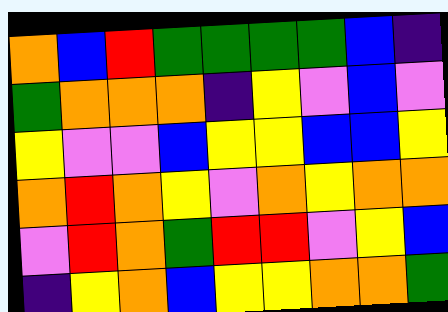[["orange", "blue", "red", "green", "green", "green", "green", "blue", "indigo"], ["green", "orange", "orange", "orange", "indigo", "yellow", "violet", "blue", "violet"], ["yellow", "violet", "violet", "blue", "yellow", "yellow", "blue", "blue", "yellow"], ["orange", "red", "orange", "yellow", "violet", "orange", "yellow", "orange", "orange"], ["violet", "red", "orange", "green", "red", "red", "violet", "yellow", "blue"], ["indigo", "yellow", "orange", "blue", "yellow", "yellow", "orange", "orange", "green"]]